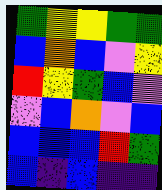[["green", "yellow", "yellow", "green", "green"], ["blue", "orange", "blue", "violet", "yellow"], ["red", "yellow", "green", "blue", "violet"], ["violet", "blue", "orange", "violet", "blue"], ["blue", "blue", "blue", "red", "green"], ["blue", "indigo", "blue", "indigo", "indigo"]]